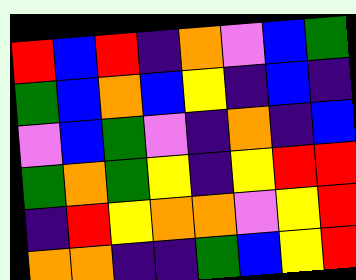[["red", "blue", "red", "indigo", "orange", "violet", "blue", "green"], ["green", "blue", "orange", "blue", "yellow", "indigo", "blue", "indigo"], ["violet", "blue", "green", "violet", "indigo", "orange", "indigo", "blue"], ["green", "orange", "green", "yellow", "indigo", "yellow", "red", "red"], ["indigo", "red", "yellow", "orange", "orange", "violet", "yellow", "red"], ["orange", "orange", "indigo", "indigo", "green", "blue", "yellow", "red"]]